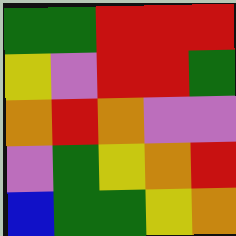[["green", "green", "red", "red", "red"], ["yellow", "violet", "red", "red", "green"], ["orange", "red", "orange", "violet", "violet"], ["violet", "green", "yellow", "orange", "red"], ["blue", "green", "green", "yellow", "orange"]]